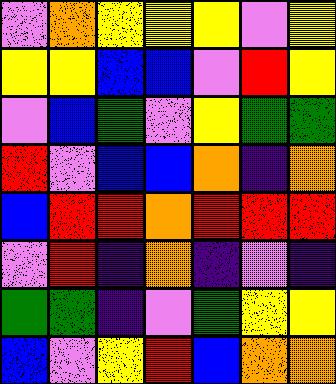[["violet", "orange", "yellow", "yellow", "yellow", "violet", "yellow"], ["yellow", "yellow", "blue", "blue", "violet", "red", "yellow"], ["violet", "blue", "green", "violet", "yellow", "green", "green"], ["red", "violet", "blue", "blue", "orange", "indigo", "orange"], ["blue", "red", "red", "orange", "red", "red", "red"], ["violet", "red", "indigo", "orange", "indigo", "violet", "indigo"], ["green", "green", "indigo", "violet", "green", "yellow", "yellow"], ["blue", "violet", "yellow", "red", "blue", "orange", "orange"]]